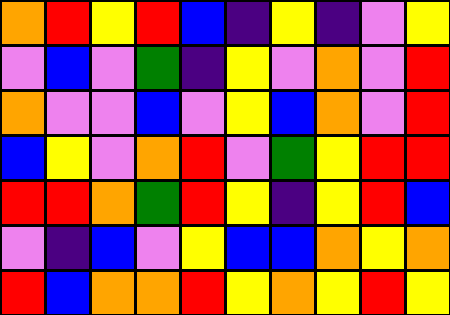[["orange", "red", "yellow", "red", "blue", "indigo", "yellow", "indigo", "violet", "yellow"], ["violet", "blue", "violet", "green", "indigo", "yellow", "violet", "orange", "violet", "red"], ["orange", "violet", "violet", "blue", "violet", "yellow", "blue", "orange", "violet", "red"], ["blue", "yellow", "violet", "orange", "red", "violet", "green", "yellow", "red", "red"], ["red", "red", "orange", "green", "red", "yellow", "indigo", "yellow", "red", "blue"], ["violet", "indigo", "blue", "violet", "yellow", "blue", "blue", "orange", "yellow", "orange"], ["red", "blue", "orange", "orange", "red", "yellow", "orange", "yellow", "red", "yellow"]]